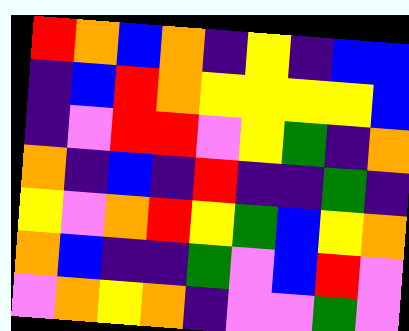[["red", "orange", "blue", "orange", "indigo", "yellow", "indigo", "blue", "blue"], ["indigo", "blue", "red", "orange", "yellow", "yellow", "yellow", "yellow", "blue"], ["indigo", "violet", "red", "red", "violet", "yellow", "green", "indigo", "orange"], ["orange", "indigo", "blue", "indigo", "red", "indigo", "indigo", "green", "indigo"], ["yellow", "violet", "orange", "red", "yellow", "green", "blue", "yellow", "orange"], ["orange", "blue", "indigo", "indigo", "green", "violet", "blue", "red", "violet"], ["violet", "orange", "yellow", "orange", "indigo", "violet", "violet", "green", "violet"]]